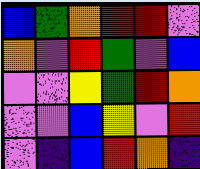[["blue", "green", "orange", "red", "red", "violet"], ["orange", "violet", "red", "green", "violet", "blue"], ["violet", "violet", "yellow", "green", "red", "orange"], ["violet", "violet", "blue", "yellow", "violet", "red"], ["violet", "indigo", "blue", "red", "orange", "indigo"]]